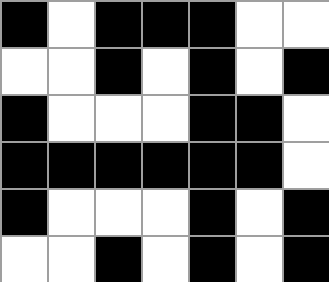[["black", "white", "black", "black", "black", "white", "white"], ["white", "white", "black", "white", "black", "white", "black"], ["black", "white", "white", "white", "black", "black", "white"], ["black", "black", "black", "black", "black", "black", "white"], ["black", "white", "white", "white", "black", "white", "black"], ["white", "white", "black", "white", "black", "white", "black"]]